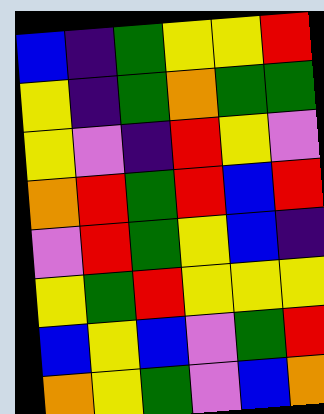[["blue", "indigo", "green", "yellow", "yellow", "red"], ["yellow", "indigo", "green", "orange", "green", "green"], ["yellow", "violet", "indigo", "red", "yellow", "violet"], ["orange", "red", "green", "red", "blue", "red"], ["violet", "red", "green", "yellow", "blue", "indigo"], ["yellow", "green", "red", "yellow", "yellow", "yellow"], ["blue", "yellow", "blue", "violet", "green", "red"], ["orange", "yellow", "green", "violet", "blue", "orange"]]